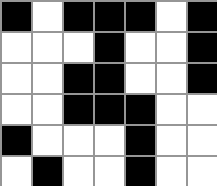[["black", "white", "black", "black", "black", "white", "black"], ["white", "white", "white", "black", "white", "white", "black"], ["white", "white", "black", "black", "white", "white", "black"], ["white", "white", "black", "black", "black", "white", "white"], ["black", "white", "white", "white", "black", "white", "white"], ["white", "black", "white", "white", "black", "white", "white"]]